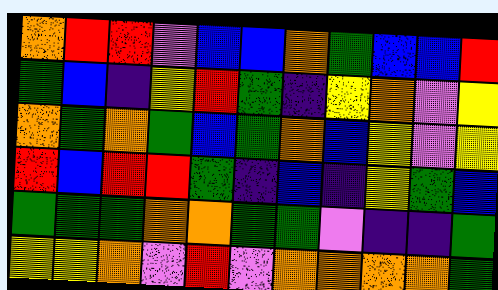[["orange", "red", "red", "violet", "blue", "blue", "orange", "green", "blue", "blue", "red"], ["green", "blue", "indigo", "yellow", "red", "green", "indigo", "yellow", "orange", "violet", "yellow"], ["orange", "green", "orange", "green", "blue", "green", "orange", "blue", "yellow", "violet", "yellow"], ["red", "blue", "red", "red", "green", "indigo", "blue", "indigo", "yellow", "green", "blue"], ["green", "green", "green", "orange", "orange", "green", "green", "violet", "indigo", "indigo", "green"], ["yellow", "yellow", "orange", "violet", "red", "violet", "orange", "orange", "orange", "orange", "green"]]